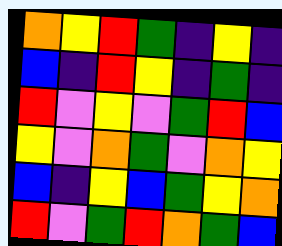[["orange", "yellow", "red", "green", "indigo", "yellow", "indigo"], ["blue", "indigo", "red", "yellow", "indigo", "green", "indigo"], ["red", "violet", "yellow", "violet", "green", "red", "blue"], ["yellow", "violet", "orange", "green", "violet", "orange", "yellow"], ["blue", "indigo", "yellow", "blue", "green", "yellow", "orange"], ["red", "violet", "green", "red", "orange", "green", "blue"]]